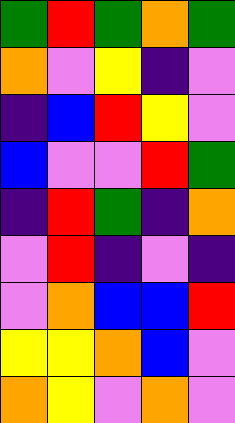[["green", "red", "green", "orange", "green"], ["orange", "violet", "yellow", "indigo", "violet"], ["indigo", "blue", "red", "yellow", "violet"], ["blue", "violet", "violet", "red", "green"], ["indigo", "red", "green", "indigo", "orange"], ["violet", "red", "indigo", "violet", "indigo"], ["violet", "orange", "blue", "blue", "red"], ["yellow", "yellow", "orange", "blue", "violet"], ["orange", "yellow", "violet", "orange", "violet"]]